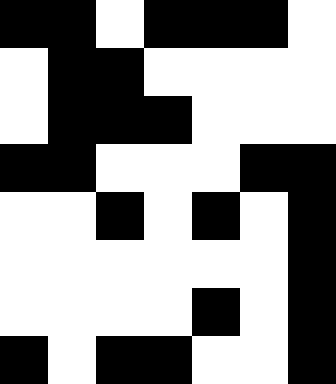[["black", "black", "white", "black", "black", "black", "white"], ["white", "black", "black", "white", "white", "white", "white"], ["white", "black", "black", "black", "white", "white", "white"], ["black", "black", "white", "white", "white", "black", "black"], ["white", "white", "black", "white", "black", "white", "black"], ["white", "white", "white", "white", "white", "white", "black"], ["white", "white", "white", "white", "black", "white", "black"], ["black", "white", "black", "black", "white", "white", "black"]]